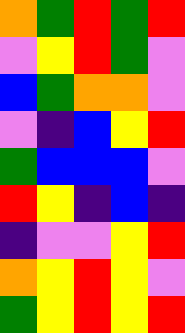[["orange", "green", "red", "green", "red"], ["violet", "yellow", "red", "green", "violet"], ["blue", "green", "orange", "orange", "violet"], ["violet", "indigo", "blue", "yellow", "red"], ["green", "blue", "blue", "blue", "violet"], ["red", "yellow", "indigo", "blue", "indigo"], ["indigo", "violet", "violet", "yellow", "red"], ["orange", "yellow", "red", "yellow", "violet"], ["green", "yellow", "red", "yellow", "red"]]